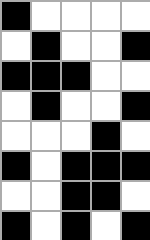[["black", "white", "white", "white", "white"], ["white", "black", "white", "white", "black"], ["black", "black", "black", "white", "white"], ["white", "black", "white", "white", "black"], ["white", "white", "white", "black", "white"], ["black", "white", "black", "black", "black"], ["white", "white", "black", "black", "white"], ["black", "white", "black", "white", "black"]]